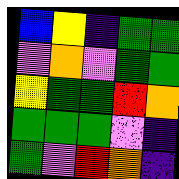[["blue", "yellow", "indigo", "green", "green"], ["violet", "orange", "violet", "green", "green"], ["yellow", "green", "green", "red", "orange"], ["green", "green", "green", "violet", "indigo"], ["green", "violet", "red", "orange", "indigo"]]